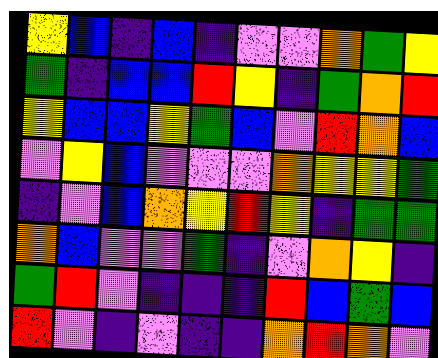[["yellow", "blue", "indigo", "blue", "indigo", "violet", "violet", "orange", "green", "yellow"], ["green", "indigo", "blue", "blue", "red", "yellow", "indigo", "green", "orange", "red"], ["yellow", "blue", "blue", "yellow", "green", "blue", "violet", "red", "orange", "blue"], ["violet", "yellow", "blue", "violet", "violet", "violet", "orange", "yellow", "yellow", "green"], ["indigo", "violet", "blue", "orange", "yellow", "red", "yellow", "indigo", "green", "green"], ["orange", "blue", "violet", "violet", "green", "indigo", "violet", "orange", "yellow", "indigo"], ["green", "red", "violet", "indigo", "indigo", "indigo", "red", "blue", "green", "blue"], ["red", "violet", "indigo", "violet", "indigo", "indigo", "orange", "red", "orange", "violet"]]